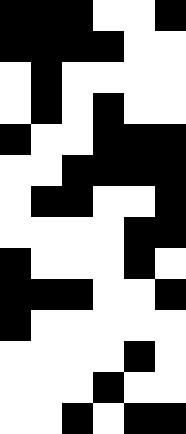[["black", "black", "black", "white", "white", "black"], ["black", "black", "black", "black", "white", "white"], ["white", "black", "white", "white", "white", "white"], ["white", "black", "white", "black", "white", "white"], ["black", "white", "white", "black", "black", "black"], ["white", "white", "black", "black", "black", "black"], ["white", "black", "black", "white", "white", "black"], ["white", "white", "white", "white", "black", "black"], ["black", "white", "white", "white", "black", "white"], ["black", "black", "black", "white", "white", "black"], ["black", "white", "white", "white", "white", "white"], ["white", "white", "white", "white", "black", "white"], ["white", "white", "white", "black", "white", "white"], ["white", "white", "black", "white", "black", "black"]]